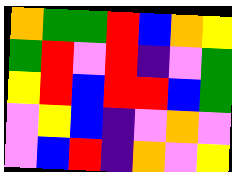[["orange", "green", "green", "red", "blue", "orange", "yellow"], ["green", "red", "violet", "red", "indigo", "violet", "green"], ["yellow", "red", "blue", "red", "red", "blue", "green"], ["violet", "yellow", "blue", "indigo", "violet", "orange", "violet"], ["violet", "blue", "red", "indigo", "orange", "violet", "yellow"]]